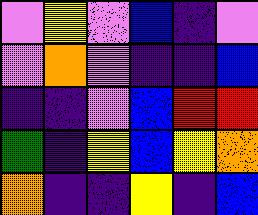[["violet", "yellow", "violet", "blue", "indigo", "violet"], ["violet", "orange", "violet", "indigo", "indigo", "blue"], ["indigo", "indigo", "violet", "blue", "red", "red"], ["green", "indigo", "yellow", "blue", "yellow", "orange"], ["orange", "indigo", "indigo", "yellow", "indigo", "blue"]]